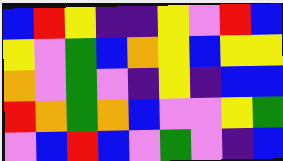[["blue", "red", "yellow", "indigo", "indigo", "yellow", "violet", "red", "blue"], ["yellow", "violet", "green", "blue", "orange", "yellow", "blue", "yellow", "yellow"], ["orange", "violet", "green", "violet", "indigo", "yellow", "indigo", "blue", "blue"], ["red", "orange", "green", "orange", "blue", "violet", "violet", "yellow", "green"], ["violet", "blue", "red", "blue", "violet", "green", "violet", "indigo", "blue"]]